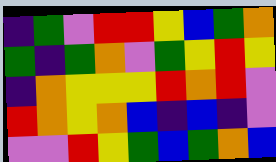[["indigo", "green", "violet", "red", "red", "yellow", "blue", "green", "orange"], ["green", "indigo", "green", "orange", "violet", "green", "yellow", "red", "yellow"], ["indigo", "orange", "yellow", "yellow", "yellow", "red", "orange", "red", "violet"], ["red", "orange", "yellow", "orange", "blue", "indigo", "blue", "indigo", "violet"], ["violet", "violet", "red", "yellow", "green", "blue", "green", "orange", "blue"]]